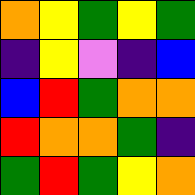[["orange", "yellow", "green", "yellow", "green"], ["indigo", "yellow", "violet", "indigo", "blue"], ["blue", "red", "green", "orange", "orange"], ["red", "orange", "orange", "green", "indigo"], ["green", "red", "green", "yellow", "orange"]]